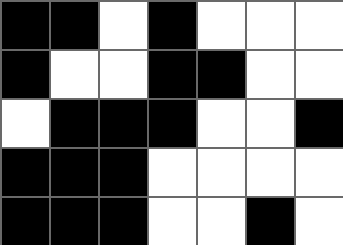[["black", "black", "white", "black", "white", "white", "white"], ["black", "white", "white", "black", "black", "white", "white"], ["white", "black", "black", "black", "white", "white", "black"], ["black", "black", "black", "white", "white", "white", "white"], ["black", "black", "black", "white", "white", "black", "white"]]